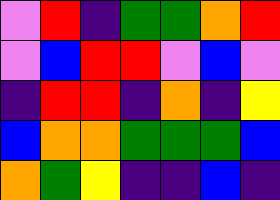[["violet", "red", "indigo", "green", "green", "orange", "red"], ["violet", "blue", "red", "red", "violet", "blue", "violet"], ["indigo", "red", "red", "indigo", "orange", "indigo", "yellow"], ["blue", "orange", "orange", "green", "green", "green", "blue"], ["orange", "green", "yellow", "indigo", "indigo", "blue", "indigo"]]